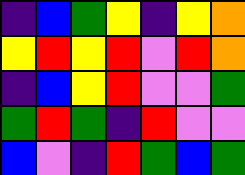[["indigo", "blue", "green", "yellow", "indigo", "yellow", "orange"], ["yellow", "red", "yellow", "red", "violet", "red", "orange"], ["indigo", "blue", "yellow", "red", "violet", "violet", "green"], ["green", "red", "green", "indigo", "red", "violet", "violet"], ["blue", "violet", "indigo", "red", "green", "blue", "green"]]